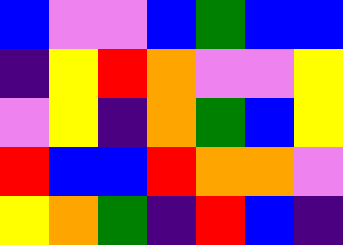[["blue", "violet", "violet", "blue", "green", "blue", "blue"], ["indigo", "yellow", "red", "orange", "violet", "violet", "yellow"], ["violet", "yellow", "indigo", "orange", "green", "blue", "yellow"], ["red", "blue", "blue", "red", "orange", "orange", "violet"], ["yellow", "orange", "green", "indigo", "red", "blue", "indigo"]]